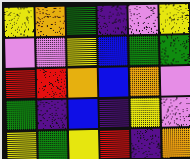[["yellow", "orange", "green", "indigo", "violet", "yellow"], ["violet", "violet", "yellow", "blue", "green", "green"], ["red", "red", "orange", "blue", "orange", "violet"], ["green", "indigo", "blue", "indigo", "yellow", "violet"], ["yellow", "green", "yellow", "red", "indigo", "orange"]]